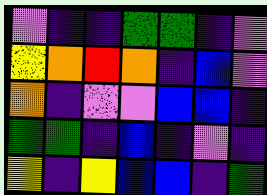[["violet", "indigo", "indigo", "green", "green", "indigo", "violet"], ["yellow", "orange", "red", "orange", "indigo", "blue", "violet"], ["orange", "indigo", "violet", "violet", "blue", "blue", "indigo"], ["green", "green", "indigo", "blue", "indigo", "violet", "indigo"], ["yellow", "indigo", "yellow", "blue", "blue", "indigo", "green"]]